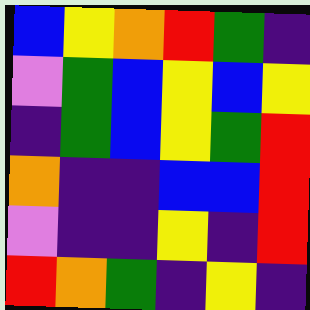[["blue", "yellow", "orange", "red", "green", "indigo"], ["violet", "green", "blue", "yellow", "blue", "yellow"], ["indigo", "green", "blue", "yellow", "green", "red"], ["orange", "indigo", "indigo", "blue", "blue", "red"], ["violet", "indigo", "indigo", "yellow", "indigo", "red"], ["red", "orange", "green", "indigo", "yellow", "indigo"]]